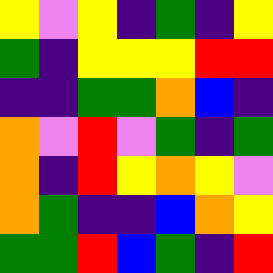[["yellow", "violet", "yellow", "indigo", "green", "indigo", "yellow"], ["green", "indigo", "yellow", "yellow", "yellow", "red", "red"], ["indigo", "indigo", "green", "green", "orange", "blue", "indigo"], ["orange", "violet", "red", "violet", "green", "indigo", "green"], ["orange", "indigo", "red", "yellow", "orange", "yellow", "violet"], ["orange", "green", "indigo", "indigo", "blue", "orange", "yellow"], ["green", "green", "red", "blue", "green", "indigo", "red"]]